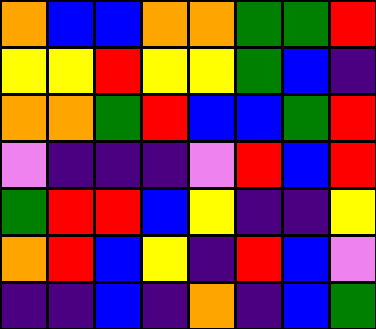[["orange", "blue", "blue", "orange", "orange", "green", "green", "red"], ["yellow", "yellow", "red", "yellow", "yellow", "green", "blue", "indigo"], ["orange", "orange", "green", "red", "blue", "blue", "green", "red"], ["violet", "indigo", "indigo", "indigo", "violet", "red", "blue", "red"], ["green", "red", "red", "blue", "yellow", "indigo", "indigo", "yellow"], ["orange", "red", "blue", "yellow", "indigo", "red", "blue", "violet"], ["indigo", "indigo", "blue", "indigo", "orange", "indigo", "blue", "green"]]